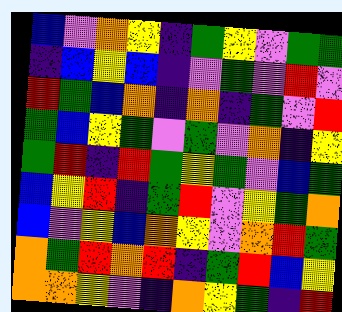[["blue", "violet", "orange", "yellow", "indigo", "green", "yellow", "violet", "green", "green"], ["indigo", "blue", "yellow", "blue", "indigo", "violet", "green", "violet", "red", "violet"], ["red", "green", "blue", "orange", "indigo", "orange", "indigo", "green", "violet", "red"], ["green", "blue", "yellow", "green", "violet", "green", "violet", "orange", "indigo", "yellow"], ["green", "red", "indigo", "red", "green", "yellow", "green", "violet", "blue", "green"], ["blue", "yellow", "red", "indigo", "green", "red", "violet", "yellow", "green", "orange"], ["blue", "violet", "yellow", "blue", "orange", "yellow", "violet", "orange", "red", "green"], ["orange", "green", "red", "orange", "red", "indigo", "green", "red", "blue", "yellow"], ["orange", "orange", "yellow", "violet", "indigo", "orange", "yellow", "green", "indigo", "red"]]